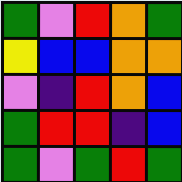[["green", "violet", "red", "orange", "green"], ["yellow", "blue", "blue", "orange", "orange"], ["violet", "indigo", "red", "orange", "blue"], ["green", "red", "red", "indigo", "blue"], ["green", "violet", "green", "red", "green"]]